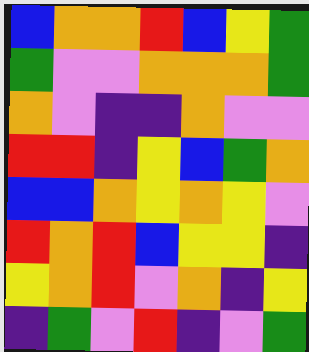[["blue", "orange", "orange", "red", "blue", "yellow", "green"], ["green", "violet", "violet", "orange", "orange", "orange", "green"], ["orange", "violet", "indigo", "indigo", "orange", "violet", "violet"], ["red", "red", "indigo", "yellow", "blue", "green", "orange"], ["blue", "blue", "orange", "yellow", "orange", "yellow", "violet"], ["red", "orange", "red", "blue", "yellow", "yellow", "indigo"], ["yellow", "orange", "red", "violet", "orange", "indigo", "yellow"], ["indigo", "green", "violet", "red", "indigo", "violet", "green"]]